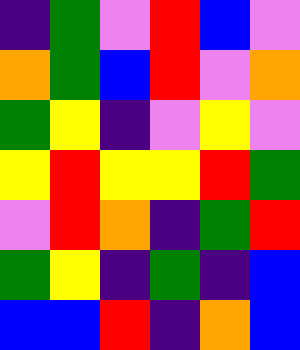[["indigo", "green", "violet", "red", "blue", "violet"], ["orange", "green", "blue", "red", "violet", "orange"], ["green", "yellow", "indigo", "violet", "yellow", "violet"], ["yellow", "red", "yellow", "yellow", "red", "green"], ["violet", "red", "orange", "indigo", "green", "red"], ["green", "yellow", "indigo", "green", "indigo", "blue"], ["blue", "blue", "red", "indigo", "orange", "blue"]]